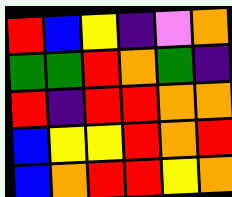[["red", "blue", "yellow", "indigo", "violet", "orange"], ["green", "green", "red", "orange", "green", "indigo"], ["red", "indigo", "red", "red", "orange", "orange"], ["blue", "yellow", "yellow", "red", "orange", "red"], ["blue", "orange", "red", "red", "yellow", "orange"]]